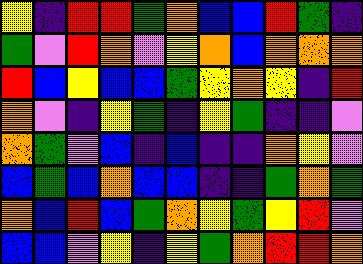[["yellow", "indigo", "red", "red", "green", "orange", "blue", "blue", "red", "green", "indigo"], ["green", "violet", "red", "orange", "violet", "yellow", "orange", "blue", "orange", "orange", "orange"], ["red", "blue", "yellow", "blue", "blue", "green", "yellow", "orange", "yellow", "indigo", "red"], ["orange", "violet", "indigo", "yellow", "green", "indigo", "yellow", "green", "indigo", "indigo", "violet"], ["orange", "green", "violet", "blue", "indigo", "blue", "indigo", "indigo", "orange", "yellow", "violet"], ["blue", "green", "blue", "orange", "blue", "blue", "indigo", "indigo", "green", "orange", "green"], ["orange", "blue", "red", "blue", "green", "orange", "yellow", "green", "yellow", "red", "violet"], ["blue", "blue", "violet", "yellow", "indigo", "yellow", "green", "orange", "red", "red", "orange"]]